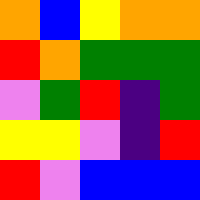[["orange", "blue", "yellow", "orange", "orange"], ["red", "orange", "green", "green", "green"], ["violet", "green", "red", "indigo", "green"], ["yellow", "yellow", "violet", "indigo", "red"], ["red", "violet", "blue", "blue", "blue"]]